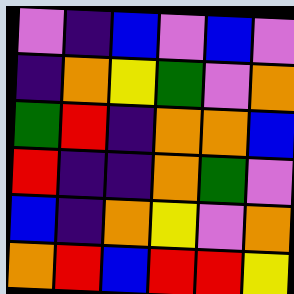[["violet", "indigo", "blue", "violet", "blue", "violet"], ["indigo", "orange", "yellow", "green", "violet", "orange"], ["green", "red", "indigo", "orange", "orange", "blue"], ["red", "indigo", "indigo", "orange", "green", "violet"], ["blue", "indigo", "orange", "yellow", "violet", "orange"], ["orange", "red", "blue", "red", "red", "yellow"]]